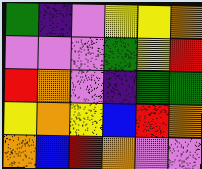[["green", "indigo", "violet", "yellow", "yellow", "orange"], ["violet", "violet", "violet", "green", "yellow", "red"], ["red", "orange", "violet", "indigo", "green", "green"], ["yellow", "orange", "yellow", "blue", "red", "orange"], ["orange", "blue", "red", "orange", "violet", "violet"]]